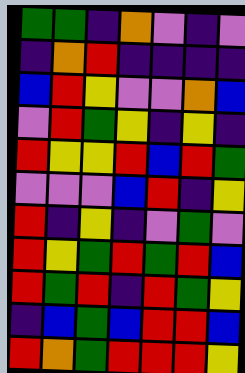[["green", "green", "indigo", "orange", "violet", "indigo", "violet"], ["indigo", "orange", "red", "indigo", "indigo", "indigo", "indigo"], ["blue", "red", "yellow", "violet", "violet", "orange", "blue"], ["violet", "red", "green", "yellow", "indigo", "yellow", "indigo"], ["red", "yellow", "yellow", "red", "blue", "red", "green"], ["violet", "violet", "violet", "blue", "red", "indigo", "yellow"], ["red", "indigo", "yellow", "indigo", "violet", "green", "violet"], ["red", "yellow", "green", "red", "green", "red", "blue"], ["red", "green", "red", "indigo", "red", "green", "yellow"], ["indigo", "blue", "green", "blue", "red", "red", "blue"], ["red", "orange", "green", "red", "red", "red", "yellow"]]